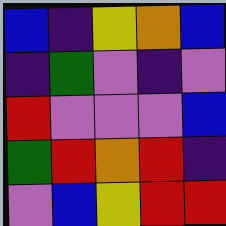[["blue", "indigo", "yellow", "orange", "blue"], ["indigo", "green", "violet", "indigo", "violet"], ["red", "violet", "violet", "violet", "blue"], ["green", "red", "orange", "red", "indigo"], ["violet", "blue", "yellow", "red", "red"]]